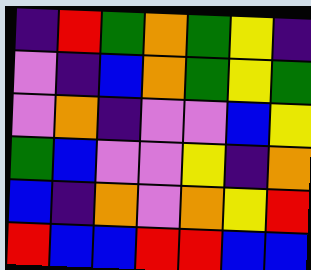[["indigo", "red", "green", "orange", "green", "yellow", "indigo"], ["violet", "indigo", "blue", "orange", "green", "yellow", "green"], ["violet", "orange", "indigo", "violet", "violet", "blue", "yellow"], ["green", "blue", "violet", "violet", "yellow", "indigo", "orange"], ["blue", "indigo", "orange", "violet", "orange", "yellow", "red"], ["red", "blue", "blue", "red", "red", "blue", "blue"]]